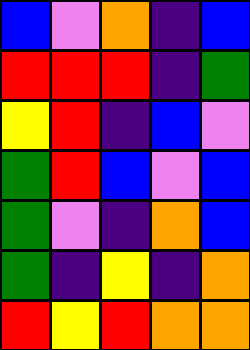[["blue", "violet", "orange", "indigo", "blue"], ["red", "red", "red", "indigo", "green"], ["yellow", "red", "indigo", "blue", "violet"], ["green", "red", "blue", "violet", "blue"], ["green", "violet", "indigo", "orange", "blue"], ["green", "indigo", "yellow", "indigo", "orange"], ["red", "yellow", "red", "orange", "orange"]]